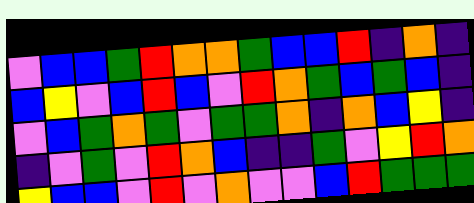[["violet", "blue", "blue", "green", "red", "orange", "orange", "green", "blue", "blue", "red", "indigo", "orange", "indigo"], ["blue", "yellow", "violet", "blue", "red", "blue", "violet", "red", "orange", "green", "blue", "green", "blue", "indigo"], ["violet", "blue", "green", "orange", "green", "violet", "green", "green", "orange", "indigo", "orange", "blue", "yellow", "indigo"], ["indigo", "violet", "green", "violet", "red", "orange", "blue", "indigo", "indigo", "green", "violet", "yellow", "red", "orange"], ["yellow", "blue", "blue", "violet", "red", "violet", "orange", "violet", "violet", "blue", "red", "green", "green", "green"]]